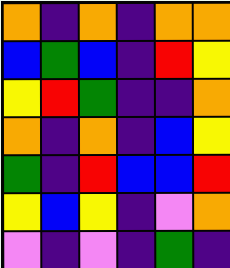[["orange", "indigo", "orange", "indigo", "orange", "orange"], ["blue", "green", "blue", "indigo", "red", "yellow"], ["yellow", "red", "green", "indigo", "indigo", "orange"], ["orange", "indigo", "orange", "indigo", "blue", "yellow"], ["green", "indigo", "red", "blue", "blue", "red"], ["yellow", "blue", "yellow", "indigo", "violet", "orange"], ["violet", "indigo", "violet", "indigo", "green", "indigo"]]